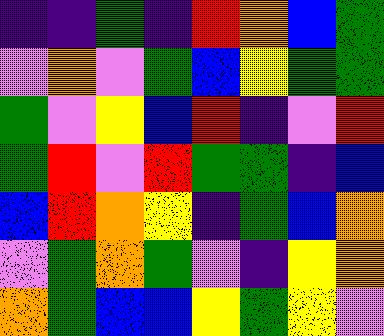[["indigo", "indigo", "green", "indigo", "red", "orange", "blue", "green"], ["violet", "orange", "violet", "green", "blue", "yellow", "green", "green"], ["green", "violet", "yellow", "blue", "red", "indigo", "violet", "red"], ["green", "red", "violet", "red", "green", "green", "indigo", "blue"], ["blue", "red", "orange", "yellow", "indigo", "green", "blue", "orange"], ["violet", "green", "orange", "green", "violet", "indigo", "yellow", "orange"], ["orange", "green", "blue", "blue", "yellow", "green", "yellow", "violet"]]